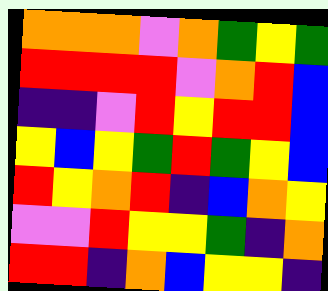[["orange", "orange", "orange", "violet", "orange", "green", "yellow", "green"], ["red", "red", "red", "red", "violet", "orange", "red", "blue"], ["indigo", "indigo", "violet", "red", "yellow", "red", "red", "blue"], ["yellow", "blue", "yellow", "green", "red", "green", "yellow", "blue"], ["red", "yellow", "orange", "red", "indigo", "blue", "orange", "yellow"], ["violet", "violet", "red", "yellow", "yellow", "green", "indigo", "orange"], ["red", "red", "indigo", "orange", "blue", "yellow", "yellow", "indigo"]]